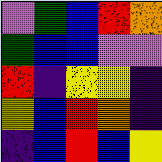[["violet", "green", "blue", "red", "orange"], ["green", "blue", "blue", "violet", "violet"], ["red", "indigo", "yellow", "yellow", "indigo"], ["yellow", "blue", "red", "orange", "indigo"], ["indigo", "blue", "red", "blue", "yellow"]]